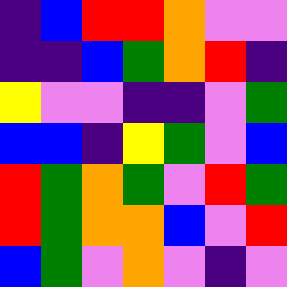[["indigo", "blue", "red", "red", "orange", "violet", "violet"], ["indigo", "indigo", "blue", "green", "orange", "red", "indigo"], ["yellow", "violet", "violet", "indigo", "indigo", "violet", "green"], ["blue", "blue", "indigo", "yellow", "green", "violet", "blue"], ["red", "green", "orange", "green", "violet", "red", "green"], ["red", "green", "orange", "orange", "blue", "violet", "red"], ["blue", "green", "violet", "orange", "violet", "indigo", "violet"]]